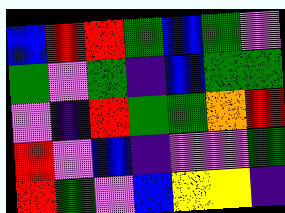[["blue", "red", "red", "green", "blue", "green", "violet"], ["green", "violet", "green", "indigo", "blue", "green", "green"], ["violet", "indigo", "red", "green", "green", "orange", "red"], ["red", "violet", "blue", "indigo", "violet", "violet", "green"], ["red", "green", "violet", "blue", "yellow", "yellow", "indigo"]]